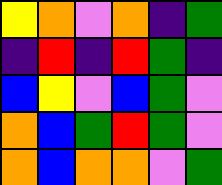[["yellow", "orange", "violet", "orange", "indigo", "green"], ["indigo", "red", "indigo", "red", "green", "indigo"], ["blue", "yellow", "violet", "blue", "green", "violet"], ["orange", "blue", "green", "red", "green", "violet"], ["orange", "blue", "orange", "orange", "violet", "green"]]